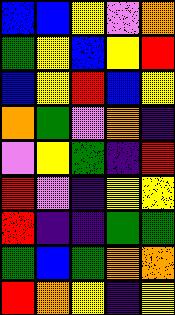[["blue", "blue", "yellow", "violet", "orange"], ["green", "yellow", "blue", "yellow", "red"], ["blue", "yellow", "red", "blue", "yellow"], ["orange", "green", "violet", "orange", "indigo"], ["violet", "yellow", "green", "indigo", "red"], ["red", "violet", "indigo", "yellow", "yellow"], ["red", "indigo", "indigo", "green", "green"], ["green", "blue", "green", "orange", "orange"], ["red", "orange", "yellow", "indigo", "yellow"]]